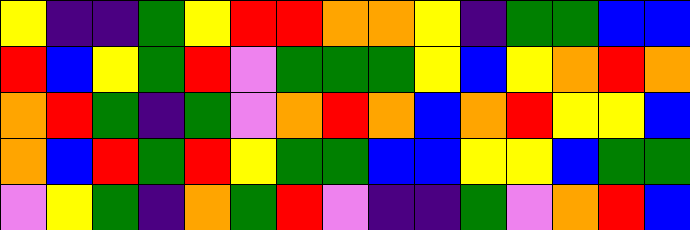[["yellow", "indigo", "indigo", "green", "yellow", "red", "red", "orange", "orange", "yellow", "indigo", "green", "green", "blue", "blue"], ["red", "blue", "yellow", "green", "red", "violet", "green", "green", "green", "yellow", "blue", "yellow", "orange", "red", "orange"], ["orange", "red", "green", "indigo", "green", "violet", "orange", "red", "orange", "blue", "orange", "red", "yellow", "yellow", "blue"], ["orange", "blue", "red", "green", "red", "yellow", "green", "green", "blue", "blue", "yellow", "yellow", "blue", "green", "green"], ["violet", "yellow", "green", "indigo", "orange", "green", "red", "violet", "indigo", "indigo", "green", "violet", "orange", "red", "blue"]]